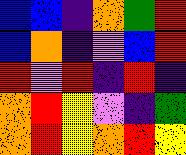[["blue", "blue", "indigo", "orange", "green", "red"], ["blue", "orange", "indigo", "violet", "blue", "red"], ["red", "violet", "red", "indigo", "red", "indigo"], ["orange", "red", "yellow", "violet", "indigo", "green"], ["orange", "red", "yellow", "orange", "red", "yellow"]]